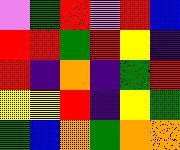[["violet", "green", "red", "violet", "red", "blue"], ["red", "red", "green", "red", "yellow", "indigo"], ["red", "indigo", "orange", "indigo", "green", "red"], ["yellow", "yellow", "red", "indigo", "yellow", "green"], ["green", "blue", "orange", "green", "orange", "orange"]]